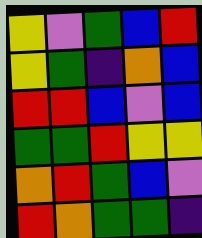[["yellow", "violet", "green", "blue", "red"], ["yellow", "green", "indigo", "orange", "blue"], ["red", "red", "blue", "violet", "blue"], ["green", "green", "red", "yellow", "yellow"], ["orange", "red", "green", "blue", "violet"], ["red", "orange", "green", "green", "indigo"]]